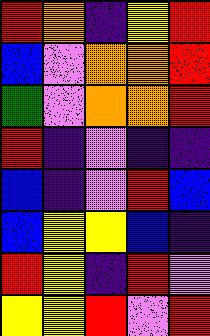[["red", "orange", "indigo", "yellow", "red"], ["blue", "violet", "orange", "orange", "red"], ["green", "violet", "orange", "orange", "red"], ["red", "indigo", "violet", "indigo", "indigo"], ["blue", "indigo", "violet", "red", "blue"], ["blue", "yellow", "yellow", "blue", "indigo"], ["red", "yellow", "indigo", "red", "violet"], ["yellow", "yellow", "red", "violet", "red"]]